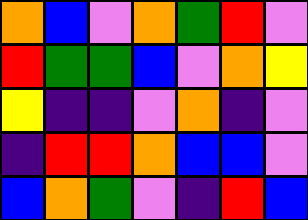[["orange", "blue", "violet", "orange", "green", "red", "violet"], ["red", "green", "green", "blue", "violet", "orange", "yellow"], ["yellow", "indigo", "indigo", "violet", "orange", "indigo", "violet"], ["indigo", "red", "red", "orange", "blue", "blue", "violet"], ["blue", "orange", "green", "violet", "indigo", "red", "blue"]]